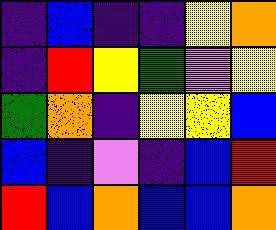[["indigo", "blue", "indigo", "indigo", "yellow", "orange"], ["indigo", "red", "yellow", "green", "violet", "yellow"], ["green", "orange", "indigo", "yellow", "yellow", "blue"], ["blue", "indigo", "violet", "indigo", "blue", "red"], ["red", "blue", "orange", "blue", "blue", "orange"]]